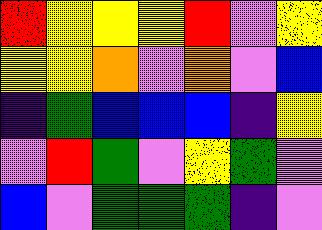[["red", "yellow", "yellow", "yellow", "red", "violet", "yellow"], ["yellow", "yellow", "orange", "violet", "orange", "violet", "blue"], ["indigo", "green", "blue", "blue", "blue", "indigo", "yellow"], ["violet", "red", "green", "violet", "yellow", "green", "violet"], ["blue", "violet", "green", "green", "green", "indigo", "violet"]]